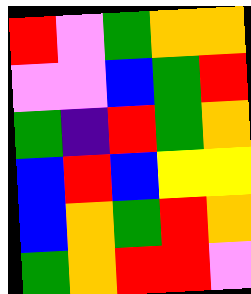[["red", "violet", "green", "orange", "orange"], ["violet", "violet", "blue", "green", "red"], ["green", "indigo", "red", "green", "orange"], ["blue", "red", "blue", "yellow", "yellow"], ["blue", "orange", "green", "red", "orange"], ["green", "orange", "red", "red", "violet"]]